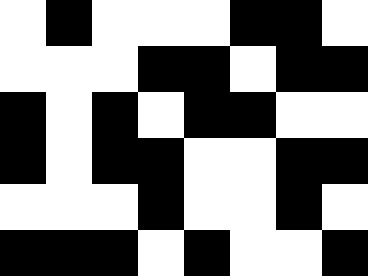[["white", "black", "white", "white", "white", "black", "black", "white"], ["white", "white", "white", "black", "black", "white", "black", "black"], ["black", "white", "black", "white", "black", "black", "white", "white"], ["black", "white", "black", "black", "white", "white", "black", "black"], ["white", "white", "white", "black", "white", "white", "black", "white"], ["black", "black", "black", "white", "black", "white", "white", "black"]]